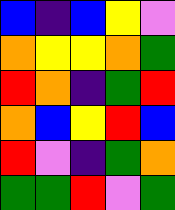[["blue", "indigo", "blue", "yellow", "violet"], ["orange", "yellow", "yellow", "orange", "green"], ["red", "orange", "indigo", "green", "red"], ["orange", "blue", "yellow", "red", "blue"], ["red", "violet", "indigo", "green", "orange"], ["green", "green", "red", "violet", "green"]]